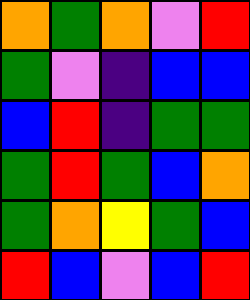[["orange", "green", "orange", "violet", "red"], ["green", "violet", "indigo", "blue", "blue"], ["blue", "red", "indigo", "green", "green"], ["green", "red", "green", "blue", "orange"], ["green", "orange", "yellow", "green", "blue"], ["red", "blue", "violet", "blue", "red"]]